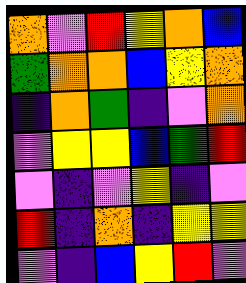[["orange", "violet", "red", "yellow", "orange", "blue"], ["green", "orange", "orange", "blue", "yellow", "orange"], ["indigo", "orange", "green", "indigo", "violet", "orange"], ["violet", "yellow", "yellow", "blue", "green", "red"], ["violet", "indigo", "violet", "yellow", "indigo", "violet"], ["red", "indigo", "orange", "indigo", "yellow", "yellow"], ["violet", "indigo", "blue", "yellow", "red", "violet"]]